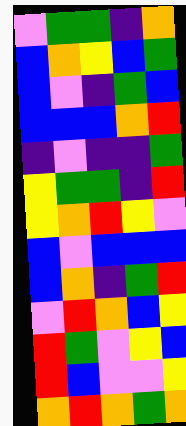[["violet", "green", "green", "indigo", "orange"], ["blue", "orange", "yellow", "blue", "green"], ["blue", "violet", "indigo", "green", "blue"], ["blue", "blue", "blue", "orange", "red"], ["indigo", "violet", "indigo", "indigo", "green"], ["yellow", "green", "green", "indigo", "red"], ["yellow", "orange", "red", "yellow", "violet"], ["blue", "violet", "blue", "blue", "blue"], ["blue", "orange", "indigo", "green", "red"], ["violet", "red", "orange", "blue", "yellow"], ["red", "green", "violet", "yellow", "blue"], ["red", "blue", "violet", "violet", "yellow"], ["orange", "red", "orange", "green", "orange"]]